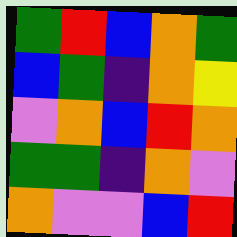[["green", "red", "blue", "orange", "green"], ["blue", "green", "indigo", "orange", "yellow"], ["violet", "orange", "blue", "red", "orange"], ["green", "green", "indigo", "orange", "violet"], ["orange", "violet", "violet", "blue", "red"]]